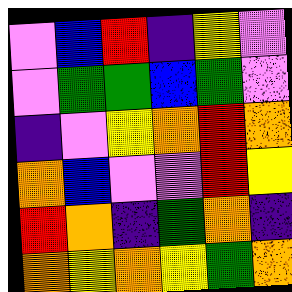[["violet", "blue", "red", "indigo", "yellow", "violet"], ["violet", "green", "green", "blue", "green", "violet"], ["indigo", "violet", "yellow", "orange", "red", "orange"], ["orange", "blue", "violet", "violet", "red", "yellow"], ["red", "orange", "indigo", "green", "orange", "indigo"], ["orange", "yellow", "orange", "yellow", "green", "orange"]]